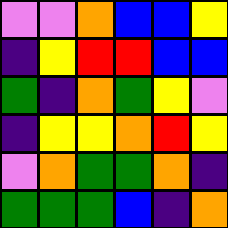[["violet", "violet", "orange", "blue", "blue", "yellow"], ["indigo", "yellow", "red", "red", "blue", "blue"], ["green", "indigo", "orange", "green", "yellow", "violet"], ["indigo", "yellow", "yellow", "orange", "red", "yellow"], ["violet", "orange", "green", "green", "orange", "indigo"], ["green", "green", "green", "blue", "indigo", "orange"]]